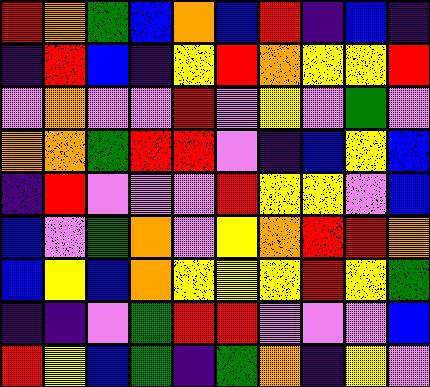[["red", "orange", "green", "blue", "orange", "blue", "red", "indigo", "blue", "indigo"], ["indigo", "red", "blue", "indigo", "yellow", "red", "orange", "yellow", "yellow", "red"], ["violet", "orange", "violet", "violet", "red", "violet", "yellow", "violet", "green", "violet"], ["orange", "orange", "green", "red", "red", "violet", "indigo", "blue", "yellow", "blue"], ["indigo", "red", "violet", "violet", "violet", "red", "yellow", "yellow", "violet", "blue"], ["blue", "violet", "green", "orange", "violet", "yellow", "orange", "red", "red", "orange"], ["blue", "yellow", "blue", "orange", "yellow", "yellow", "yellow", "red", "yellow", "green"], ["indigo", "indigo", "violet", "green", "red", "red", "violet", "violet", "violet", "blue"], ["red", "yellow", "blue", "green", "indigo", "green", "orange", "indigo", "yellow", "violet"]]